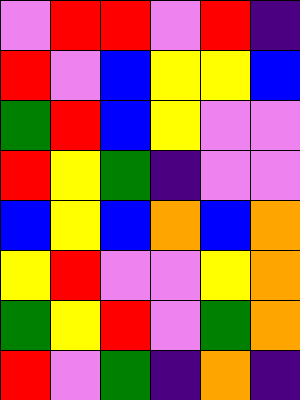[["violet", "red", "red", "violet", "red", "indigo"], ["red", "violet", "blue", "yellow", "yellow", "blue"], ["green", "red", "blue", "yellow", "violet", "violet"], ["red", "yellow", "green", "indigo", "violet", "violet"], ["blue", "yellow", "blue", "orange", "blue", "orange"], ["yellow", "red", "violet", "violet", "yellow", "orange"], ["green", "yellow", "red", "violet", "green", "orange"], ["red", "violet", "green", "indigo", "orange", "indigo"]]